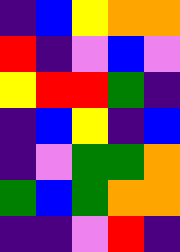[["indigo", "blue", "yellow", "orange", "orange"], ["red", "indigo", "violet", "blue", "violet"], ["yellow", "red", "red", "green", "indigo"], ["indigo", "blue", "yellow", "indigo", "blue"], ["indigo", "violet", "green", "green", "orange"], ["green", "blue", "green", "orange", "orange"], ["indigo", "indigo", "violet", "red", "indigo"]]